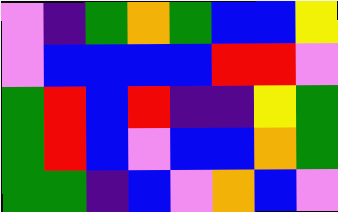[["violet", "indigo", "green", "orange", "green", "blue", "blue", "yellow"], ["violet", "blue", "blue", "blue", "blue", "red", "red", "violet"], ["green", "red", "blue", "red", "indigo", "indigo", "yellow", "green"], ["green", "red", "blue", "violet", "blue", "blue", "orange", "green"], ["green", "green", "indigo", "blue", "violet", "orange", "blue", "violet"]]